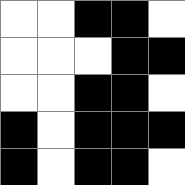[["white", "white", "black", "black", "white"], ["white", "white", "white", "black", "black"], ["white", "white", "black", "black", "white"], ["black", "white", "black", "black", "black"], ["black", "white", "black", "black", "white"]]